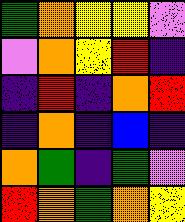[["green", "orange", "yellow", "yellow", "violet"], ["violet", "orange", "yellow", "red", "indigo"], ["indigo", "red", "indigo", "orange", "red"], ["indigo", "orange", "indigo", "blue", "indigo"], ["orange", "green", "indigo", "green", "violet"], ["red", "orange", "green", "orange", "yellow"]]